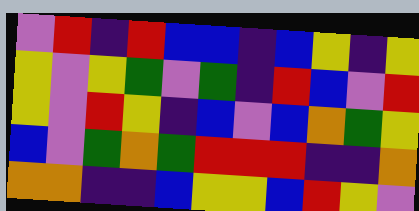[["violet", "red", "indigo", "red", "blue", "blue", "indigo", "blue", "yellow", "indigo", "yellow"], ["yellow", "violet", "yellow", "green", "violet", "green", "indigo", "red", "blue", "violet", "red"], ["yellow", "violet", "red", "yellow", "indigo", "blue", "violet", "blue", "orange", "green", "yellow"], ["blue", "violet", "green", "orange", "green", "red", "red", "red", "indigo", "indigo", "orange"], ["orange", "orange", "indigo", "indigo", "blue", "yellow", "yellow", "blue", "red", "yellow", "violet"]]